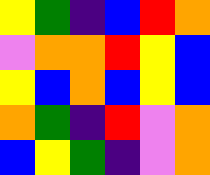[["yellow", "green", "indigo", "blue", "red", "orange"], ["violet", "orange", "orange", "red", "yellow", "blue"], ["yellow", "blue", "orange", "blue", "yellow", "blue"], ["orange", "green", "indigo", "red", "violet", "orange"], ["blue", "yellow", "green", "indigo", "violet", "orange"]]